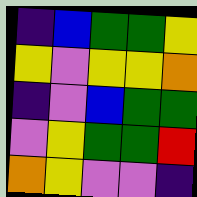[["indigo", "blue", "green", "green", "yellow"], ["yellow", "violet", "yellow", "yellow", "orange"], ["indigo", "violet", "blue", "green", "green"], ["violet", "yellow", "green", "green", "red"], ["orange", "yellow", "violet", "violet", "indigo"]]